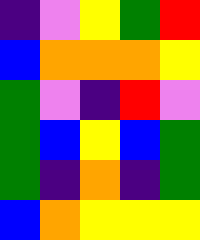[["indigo", "violet", "yellow", "green", "red"], ["blue", "orange", "orange", "orange", "yellow"], ["green", "violet", "indigo", "red", "violet"], ["green", "blue", "yellow", "blue", "green"], ["green", "indigo", "orange", "indigo", "green"], ["blue", "orange", "yellow", "yellow", "yellow"]]